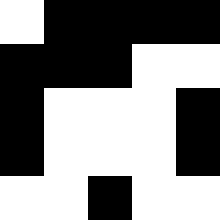[["white", "black", "black", "black", "black"], ["black", "black", "black", "white", "white"], ["black", "white", "white", "white", "black"], ["black", "white", "white", "white", "black"], ["white", "white", "black", "white", "white"]]